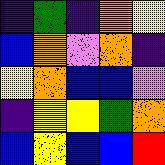[["indigo", "green", "indigo", "orange", "yellow"], ["blue", "orange", "violet", "orange", "indigo"], ["yellow", "orange", "blue", "blue", "violet"], ["indigo", "yellow", "yellow", "green", "orange"], ["blue", "yellow", "blue", "blue", "red"]]